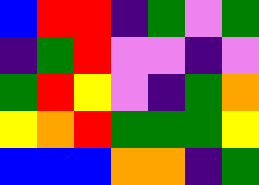[["blue", "red", "red", "indigo", "green", "violet", "green"], ["indigo", "green", "red", "violet", "violet", "indigo", "violet"], ["green", "red", "yellow", "violet", "indigo", "green", "orange"], ["yellow", "orange", "red", "green", "green", "green", "yellow"], ["blue", "blue", "blue", "orange", "orange", "indigo", "green"]]